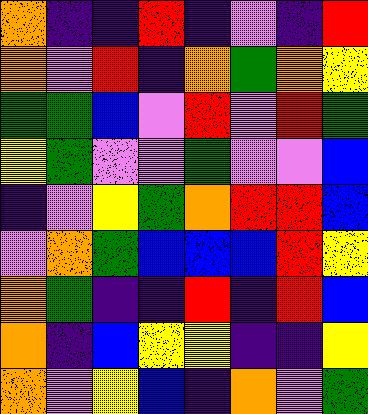[["orange", "indigo", "indigo", "red", "indigo", "violet", "indigo", "red"], ["orange", "violet", "red", "indigo", "orange", "green", "orange", "yellow"], ["green", "green", "blue", "violet", "red", "violet", "red", "green"], ["yellow", "green", "violet", "violet", "green", "violet", "violet", "blue"], ["indigo", "violet", "yellow", "green", "orange", "red", "red", "blue"], ["violet", "orange", "green", "blue", "blue", "blue", "red", "yellow"], ["orange", "green", "indigo", "indigo", "red", "indigo", "red", "blue"], ["orange", "indigo", "blue", "yellow", "yellow", "indigo", "indigo", "yellow"], ["orange", "violet", "yellow", "blue", "indigo", "orange", "violet", "green"]]